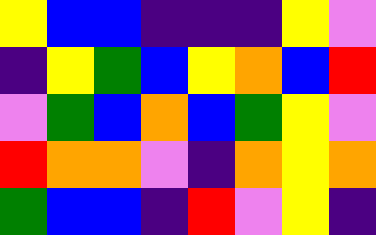[["yellow", "blue", "blue", "indigo", "indigo", "indigo", "yellow", "violet"], ["indigo", "yellow", "green", "blue", "yellow", "orange", "blue", "red"], ["violet", "green", "blue", "orange", "blue", "green", "yellow", "violet"], ["red", "orange", "orange", "violet", "indigo", "orange", "yellow", "orange"], ["green", "blue", "blue", "indigo", "red", "violet", "yellow", "indigo"]]